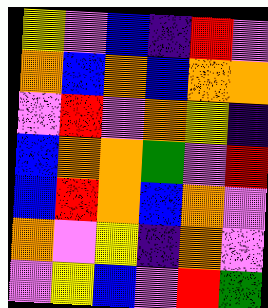[["yellow", "violet", "blue", "indigo", "red", "violet"], ["orange", "blue", "orange", "blue", "orange", "orange"], ["violet", "red", "violet", "orange", "yellow", "indigo"], ["blue", "orange", "orange", "green", "violet", "red"], ["blue", "red", "orange", "blue", "orange", "violet"], ["orange", "violet", "yellow", "indigo", "orange", "violet"], ["violet", "yellow", "blue", "violet", "red", "green"]]